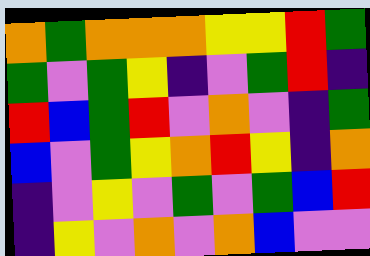[["orange", "green", "orange", "orange", "orange", "yellow", "yellow", "red", "green"], ["green", "violet", "green", "yellow", "indigo", "violet", "green", "red", "indigo"], ["red", "blue", "green", "red", "violet", "orange", "violet", "indigo", "green"], ["blue", "violet", "green", "yellow", "orange", "red", "yellow", "indigo", "orange"], ["indigo", "violet", "yellow", "violet", "green", "violet", "green", "blue", "red"], ["indigo", "yellow", "violet", "orange", "violet", "orange", "blue", "violet", "violet"]]